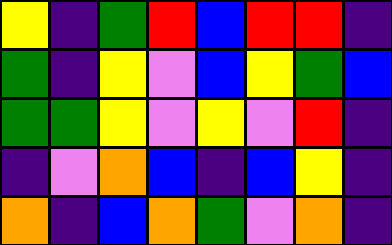[["yellow", "indigo", "green", "red", "blue", "red", "red", "indigo"], ["green", "indigo", "yellow", "violet", "blue", "yellow", "green", "blue"], ["green", "green", "yellow", "violet", "yellow", "violet", "red", "indigo"], ["indigo", "violet", "orange", "blue", "indigo", "blue", "yellow", "indigo"], ["orange", "indigo", "blue", "orange", "green", "violet", "orange", "indigo"]]